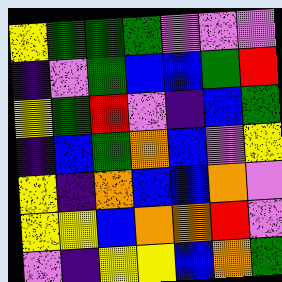[["yellow", "green", "green", "green", "violet", "violet", "violet"], ["indigo", "violet", "green", "blue", "blue", "green", "red"], ["yellow", "green", "red", "violet", "indigo", "blue", "green"], ["indigo", "blue", "green", "orange", "blue", "violet", "yellow"], ["yellow", "indigo", "orange", "blue", "blue", "orange", "violet"], ["yellow", "yellow", "blue", "orange", "orange", "red", "violet"], ["violet", "indigo", "yellow", "yellow", "blue", "orange", "green"]]